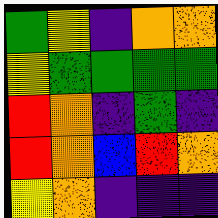[["green", "yellow", "indigo", "orange", "orange"], ["yellow", "green", "green", "green", "green"], ["red", "orange", "indigo", "green", "indigo"], ["red", "orange", "blue", "red", "orange"], ["yellow", "orange", "indigo", "indigo", "indigo"]]